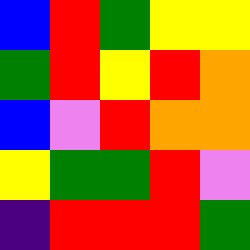[["blue", "red", "green", "yellow", "yellow"], ["green", "red", "yellow", "red", "orange"], ["blue", "violet", "red", "orange", "orange"], ["yellow", "green", "green", "red", "violet"], ["indigo", "red", "red", "red", "green"]]